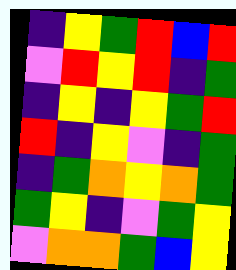[["indigo", "yellow", "green", "red", "blue", "red"], ["violet", "red", "yellow", "red", "indigo", "green"], ["indigo", "yellow", "indigo", "yellow", "green", "red"], ["red", "indigo", "yellow", "violet", "indigo", "green"], ["indigo", "green", "orange", "yellow", "orange", "green"], ["green", "yellow", "indigo", "violet", "green", "yellow"], ["violet", "orange", "orange", "green", "blue", "yellow"]]